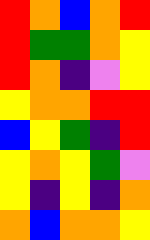[["red", "orange", "blue", "orange", "red"], ["red", "green", "green", "orange", "yellow"], ["red", "orange", "indigo", "violet", "yellow"], ["yellow", "orange", "orange", "red", "red"], ["blue", "yellow", "green", "indigo", "red"], ["yellow", "orange", "yellow", "green", "violet"], ["yellow", "indigo", "yellow", "indigo", "orange"], ["orange", "blue", "orange", "orange", "yellow"]]